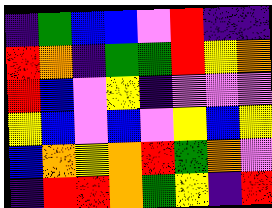[["indigo", "green", "blue", "blue", "violet", "red", "indigo", "indigo"], ["red", "orange", "indigo", "green", "green", "red", "yellow", "orange"], ["red", "blue", "violet", "yellow", "indigo", "violet", "violet", "violet"], ["yellow", "blue", "violet", "blue", "violet", "yellow", "blue", "yellow"], ["blue", "orange", "yellow", "orange", "red", "green", "orange", "violet"], ["indigo", "red", "red", "orange", "green", "yellow", "indigo", "red"]]